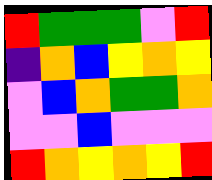[["red", "green", "green", "green", "violet", "red"], ["indigo", "orange", "blue", "yellow", "orange", "yellow"], ["violet", "blue", "orange", "green", "green", "orange"], ["violet", "violet", "blue", "violet", "violet", "violet"], ["red", "orange", "yellow", "orange", "yellow", "red"]]